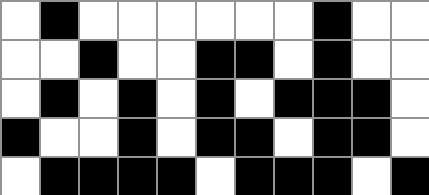[["white", "black", "white", "white", "white", "white", "white", "white", "black", "white", "white"], ["white", "white", "black", "white", "white", "black", "black", "white", "black", "white", "white"], ["white", "black", "white", "black", "white", "black", "white", "black", "black", "black", "white"], ["black", "white", "white", "black", "white", "black", "black", "white", "black", "black", "white"], ["white", "black", "black", "black", "black", "white", "black", "black", "black", "white", "black"]]